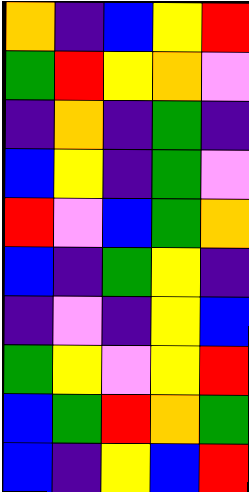[["orange", "indigo", "blue", "yellow", "red"], ["green", "red", "yellow", "orange", "violet"], ["indigo", "orange", "indigo", "green", "indigo"], ["blue", "yellow", "indigo", "green", "violet"], ["red", "violet", "blue", "green", "orange"], ["blue", "indigo", "green", "yellow", "indigo"], ["indigo", "violet", "indigo", "yellow", "blue"], ["green", "yellow", "violet", "yellow", "red"], ["blue", "green", "red", "orange", "green"], ["blue", "indigo", "yellow", "blue", "red"]]